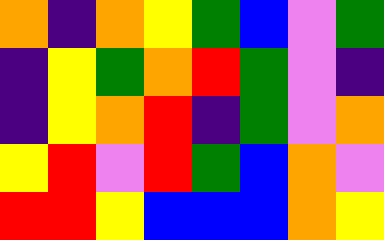[["orange", "indigo", "orange", "yellow", "green", "blue", "violet", "green"], ["indigo", "yellow", "green", "orange", "red", "green", "violet", "indigo"], ["indigo", "yellow", "orange", "red", "indigo", "green", "violet", "orange"], ["yellow", "red", "violet", "red", "green", "blue", "orange", "violet"], ["red", "red", "yellow", "blue", "blue", "blue", "orange", "yellow"]]